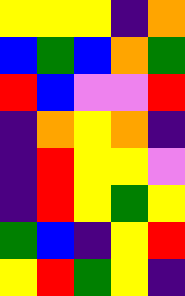[["yellow", "yellow", "yellow", "indigo", "orange"], ["blue", "green", "blue", "orange", "green"], ["red", "blue", "violet", "violet", "red"], ["indigo", "orange", "yellow", "orange", "indigo"], ["indigo", "red", "yellow", "yellow", "violet"], ["indigo", "red", "yellow", "green", "yellow"], ["green", "blue", "indigo", "yellow", "red"], ["yellow", "red", "green", "yellow", "indigo"]]